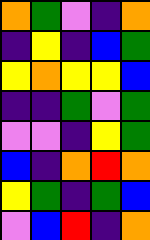[["orange", "green", "violet", "indigo", "orange"], ["indigo", "yellow", "indigo", "blue", "green"], ["yellow", "orange", "yellow", "yellow", "blue"], ["indigo", "indigo", "green", "violet", "green"], ["violet", "violet", "indigo", "yellow", "green"], ["blue", "indigo", "orange", "red", "orange"], ["yellow", "green", "indigo", "green", "blue"], ["violet", "blue", "red", "indigo", "orange"]]